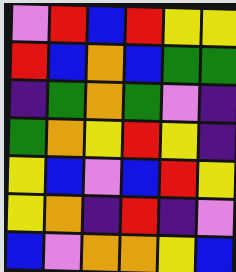[["violet", "red", "blue", "red", "yellow", "yellow"], ["red", "blue", "orange", "blue", "green", "green"], ["indigo", "green", "orange", "green", "violet", "indigo"], ["green", "orange", "yellow", "red", "yellow", "indigo"], ["yellow", "blue", "violet", "blue", "red", "yellow"], ["yellow", "orange", "indigo", "red", "indigo", "violet"], ["blue", "violet", "orange", "orange", "yellow", "blue"]]